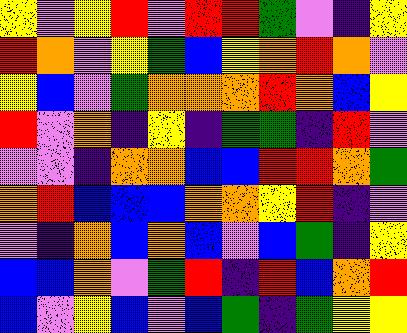[["yellow", "violet", "yellow", "red", "violet", "red", "red", "green", "violet", "indigo", "yellow"], ["red", "orange", "violet", "yellow", "green", "blue", "yellow", "orange", "red", "orange", "violet"], ["yellow", "blue", "violet", "green", "orange", "orange", "orange", "red", "orange", "blue", "yellow"], ["red", "violet", "orange", "indigo", "yellow", "indigo", "green", "green", "indigo", "red", "violet"], ["violet", "violet", "indigo", "orange", "orange", "blue", "blue", "red", "red", "orange", "green"], ["orange", "red", "blue", "blue", "blue", "orange", "orange", "yellow", "red", "indigo", "violet"], ["violet", "indigo", "orange", "blue", "orange", "blue", "violet", "blue", "green", "indigo", "yellow"], ["blue", "blue", "orange", "violet", "green", "red", "indigo", "red", "blue", "orange", "red"], ["blue", "violet", "yellow", "blue", "violet", "blue", "green", "indigo", "green", "yellow", "yellow"]]